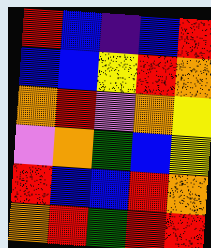[["red", "blue", "indigo", "blue", "red"], ["blue", "blue", "yellow", "red", "orange"], ["orange", "red", "violet", "orange", "yellow"], ["violet", "orange", "green", "blue", "yellow"], ["red", "blue", "blue", "red", "orange"], ["orange", "red", "green", "red", "red"]]